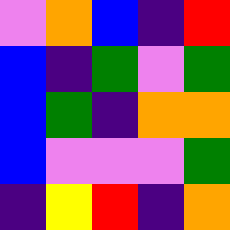[["violet", "orange", "blue", "indigo", "red"], ["blue", "indigo", "green", "violet", "green"], ["blue", "green", "indigo", "orange", "orange"], ["blue", "violet", "violet", "violet", "green"], ["indigo", "yellow", "red", "indigo", "orange"]]